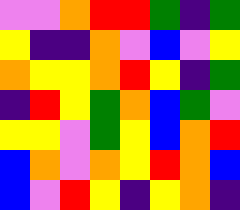[["violet", "violet", "orange", "red", "red", "green", "indigo", "green"], ["yellow", "indigo", "indigo", "orange", "violet", "blue", "violet", "yellow"], ["orange", "yellow", "yellow", "orange", "red", "yellow", "indigo", "green"], ["indigo", "red", "yellow", "green", "orange", "blue", "green", "violet"], ["yellow", "yellow", "violet", "green", "yellow", "blue", "orange", "red"], ["blue", "orange", "violet", "orange", "yellow", "red", "orange", "blue"], ["blue", "violet", "red", "yellow", "indigo", "yellow", "orange", "indigo"]]